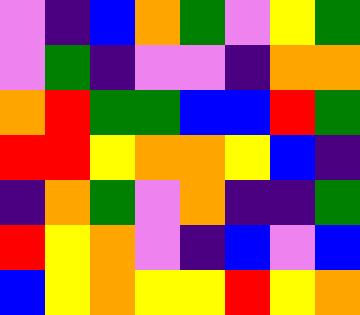[["violet", "indigo", "blue", "orange", "green", "violet", "yellow", "green"], ["violet", "green", "indigo", "violet", "violet", "indigo", "orange", "orange"], ["orange", "red", "green", "green", "blue", "blue", "red", "green"], ["red", "red", "yellow", "orange", "orange", "yellow", "blue", "indigo"], ["indigo", "orange", "green", "violet", "orange", "indigo", "indigo", "green"], ["red", "yellow", "orange", "violet", "indigo", "blue", "violet", "blue"], ["blue", "yellow", "orange", "yellow", "yellow", "red", "yellow", "orange"]]